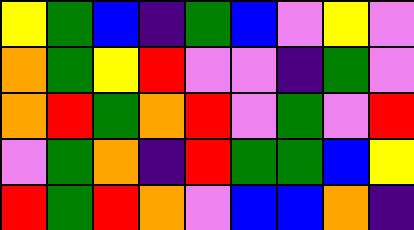[["yellow", "green", "blue", "indigo", "green", "blue", "violet", "yellow", "violet"], ["orange", "green", "yellow", "red", "violet", "violet", "indigo", "green", "violet"], ["orange", "red", "green", "orange", "red", "violet", "green", "violet", "red"], ["violet", "green", "orange", "indigo", "red", "green", "green", "blue", "yellow"], ["red", "green", "red", "orange", "violet", "blue", "blue", "orange", "indigo"]]